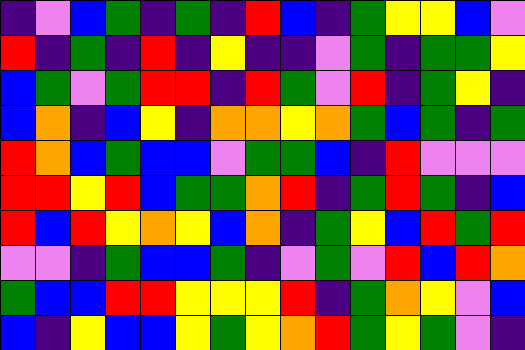[["indigo", "violet", "blue", "green", "indigo", "green", "indigo", "red", "blue", "indigo", "green", "yellow", "yellow", "blue", "violet"], ["red", "indigo", "green", "indigo", "red", "indigo", "yellow", "indigo", "indigo", "violet", "green", "indigo", "green", "green", "yellow"], ["blue", "green", "violet", "green", "red", "red", "indigo", "red", "green", "violet", "red", "indigo", "green", "yellow", "indigo"], ["blue", "orange", "indigo", "blue", "yellow", "indigo", "orange", "orange", "yellow", "orange", "green", "blue", "green", "indigo", "green"], ["red", "orange", "blue", "green", "blue", "blue", "violet", "green", "green", "blue", "indigo", "red", "violet", "violet", "violet"], ["red", "red", "yellow", "red", "blue", "green", "green", "orange", "red", "indigo", "green", "red", "green", "indigo", "blue"], ["red", "blue", "red", "yellow", "orange", "yellow", "blue", "orange", "indigo", "green", "yellow", "blue", "red", "green", "red"], ["violet", "violet", "indigo", "green", "blue", "blue", "green", "indigo", "violet", "green", "violet", "red", "blue", "red", "orange"], ["green", "blue", "blue", "red", "red", "yellow", "yellow", "yellow", "red", "indigo", "green", "orange", "yellow", "violet", "blue"], ["blue", "indigo", "yellow", "blue", "blue", "yellow", "green", "yellow", "orange", "red", "green", "yellow", "green", "violet", "indigo"]]